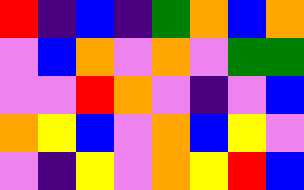[["red", "indigo", "blue", "indigo", "green", "orange", "blue", "orange"], ["violet", "blue", "orange", "violet", "orange", "violet", "green", "green"], ["violet", "violet", "red", "orange", "violet", "indigo", "violet", "blue"], ["orange", "yellow", "blue", "violet", "orange", "blue", "yellow", "violet"], ["violet", "indigo", "yellow", "violet", "orange", "yellow", "red", "blue"]]